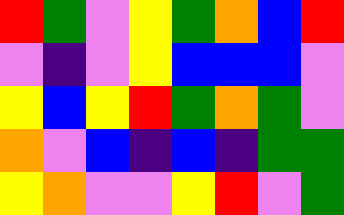[["red", "green", "violet", "yellow", "green", "orange", "blue", "red"], ["violet", "indigo", "violet", "yellow", "blue", "blue", "blue", "violet"], ["yellow", "blue", "yellow", "red", "green", "orange", "green", "violet"], ["orange", "violet", "blue", "indigo", "blue", "indigo", "green", "green"], ["yellow", "orange", "violet", "violet", "yellow", "red", "violet", "green"]]